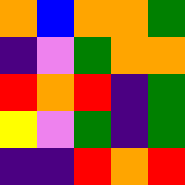[["orange", "blue", "orange", "orange", "green"], ["indigo", "violet", "green", "orange", "orange"], ["red", "orange", "red", "indigo", "green"], ["yellow", "violet", "green", "indigo", "green"], ["indigo", "indigo", "red", "orange", "red"]]